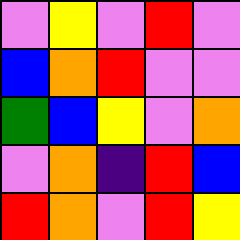[["violet", "yellow", "violet", "red", "violet"], ["blue", "orange", "red", "violet", "violet"], ["green", "blue", "yellow", "violet", "orange"], ["violet", "orange", "indigo", "red", "blue"], ["red", "orange", "violet", "red", "yellow"]]